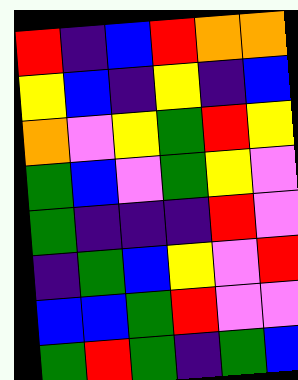[["red", "indigo", "blue", "red", "orange", "orange"], ["yellow", "blue", "indigo", "yellow", "indigo", "blue"], ["orange", "violet", "yellow", "green", "red", "yellow"], ["green", "blue", "violet", "green", "yellow", "violet"], ["green", "indigo", "indigo", "indigo", "red", "violet"], ["indigo", "green", "blue", "yellow", "violet", "red"], ["blue", "blue", "green", "red", "violet", "violet"], ["green", "red", "green", "indigo", "green", "blue"]]